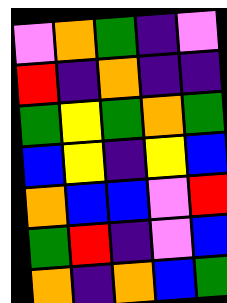[["violet", "orange", "green", "indigo", "violet"], ["red", "indigo", "orange", "indigo", "indigo"], ["green", "yellow", "green", "orange", "green"], ["blue", "yellow", "indigo", "yellow", "blue"], ["orange", "blue", "blue", "violet", "red"], ["green", "red", "indigo", "violet", "blue"], ["orange", "indigo", "orange", "blue", "green"]]